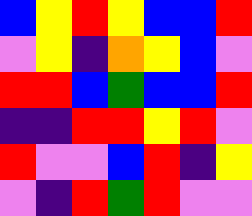[["blue", "yellow", "red", "yellow", "blue", "blue", "red"], ["violet", "yellow", "indigo", "orange", "yellow", "blue", "violet"], ["red", "red", "blue", "green", "blue", "blue", "red"], ["indigo", "indigo", "red", "red", "yellow", "red", "violet"], ["red", "violet", "violet", "blue", "red", "indigo", "yellow"], ["violet", "indigo", "red", "green", "red", "violet", "violet"]]